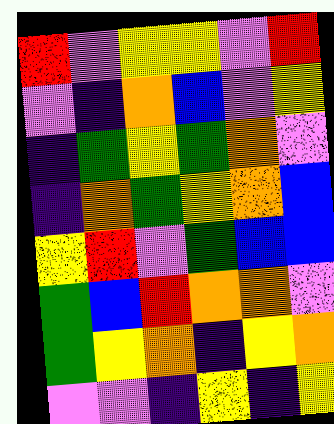[["red", "violet", "yellow", "yellow", "violet", "red"], ["violet", "indigo", "orange", "blue", "violet", "yellow"], ["indigo", "green", "yellow", "green", "orange", "violet"], ["indigo", "orange", "green", "yellow", "orange", "blue"], ["yellow", "red", "violet", "green", "blue", "blue"], ["green", "blue", "red", "orange", "orange", "violet"], ["green", "yellow", "orange", "indigo", "yellow", "orange"], ["violet", "violet", "indigo", "yellow", "indigo", "yellow"]]